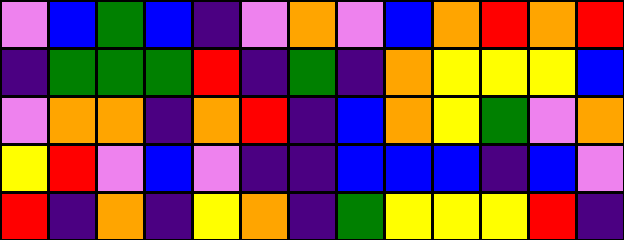[["violet", "blue", "green", "blue", "indigo", "violet", "orange", "violet", "blue", "orange", "red", "orange", "red"], ["indigo", "green", "green", "green", "red", "indigo", "green", "indigo", "orange", "yellow", "yellow", "yellow", "blue"], ["violet", "orange", "orange", "indigo", "orange", "red", "indigo", "blue", "orange", "yellow", "green", "violet", "orange"], ["yellow", "red", "violet", "blue", "violet", "indigo", "indigo", "blue", "blue", "blue", "indigo", "blue", "violet"], ["red", "indigo", "orange", "indigo", "yellow", "orange", "indigo", "green", "yellow", "yellow", "yellow", "red", "indigo"]]